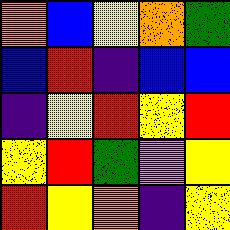[["orange", "blue", "yellow", "orange", "green"], ["blue", "red", "indigo", "blue", "blue"], ["indigo", "yellow", "red", "yellow", "red"], ["yellow", "red", "green", "violet", "yellow"], ["red", "yellow", "orange", "indigo", "yellow"]]